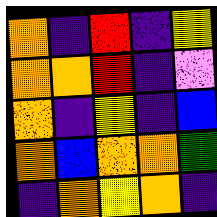[["orange", "indigo", "red", "indigo", "yellow"], ["orange", "orange", "red", "indigo", "violet"], ["orange", "indigo", "yellow", "indigo", "blue"], ["orange", "blue", "orange", "orange", "green"], ["indigo", "orange", "yellow", "orange", "indigo"]]